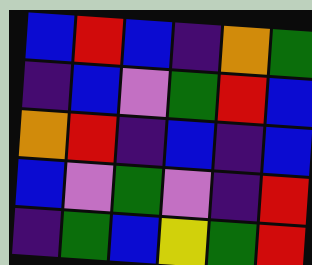[["blue", "red", "blue", "indigo", "orange", "green"], ["indigo", "blue", "violet", "green", "red", "blue"], ["orange", "red", "indigo", "blue", "indigo", "blue"], ["blue", "violet", "green", "violet", "indigo", "red"], ["indigo", "green", "blue", "yellow", "green", "red"]]